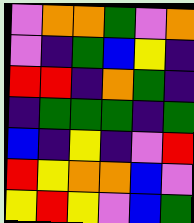[["violet", "orange", "orange", "green", "violet", "orange"], ["violet", "indigo", "green", "blue", "yellow", "indigo"], ["red", "red", "indigo", "orange", "green", "indigo"], ["indigo", "green", "green", "green", "indigo", "green"], ["blue", "indigo", "yellow", "indigo", "violet", "red"], ["red", "yellow", "orange", "orange", "blue", "violet"], ["yellow", "red", "yellow", "violet", "blue", "green"]]